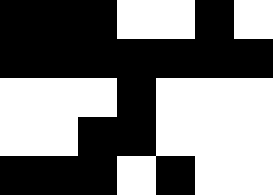[["black", "black", "black", "white", "white", "black", "white"], ["black", "black", "black", "black", "black", "black", "black"], ["white", "white", "white", "black", "white", "white", "white"], ["white", "white", "black", "black", "white", "white", "white"], ["black", "black", "black", "white", "black", "white", "white"]]